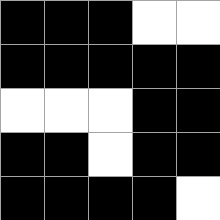[["black", "black", "black", "white", "white"], ["black", "black", "black", "black", "black"], ["white", "white", "white", "black", "black"], ["black", "black", "white", "black", "black"], ["black", "black", "black", "black", "white"]]